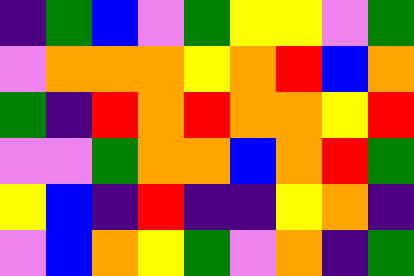[["indigo", "green", "blue", "violet", "green", "yellow", "yellow", "violet", "green"], ["violet", "orange", "orange", "orange", "yellow", "orange", "red", "blue", "orange"], ["green", "indigo", "red", "orange", "red", "orange", "orange", "yellow", "red"], ["violet", "violet", "green", "orange", "orange", "blue", "orange", "red", "green"], ["yellow", "blue", "indigo", "red", "indigo", "indigo", "yellow", "orange", "indigo"], ["violet", "blue", "orange", "yellow", "green", "violet", "orange", "indigo", "green"]]